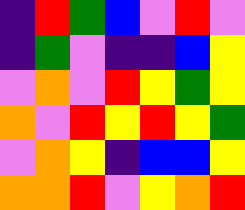[["indigo", "red", "green", "blue", "violet", "red", "violet"], ["indigo", "green", "violet", "indigo", "indigo", "blue", "yellow"], ["violet", "orange", "violet", "red", "yellow", "green", "yellow"], ["orange", "violet", "red", "yellow", "red", "yellow", "green"], ["violet", "orange", "yellow", "indigo", "blue", "blue", "yellow"], ["orange", "orange", "red", "violet", "yellow", "orange", "red"]]